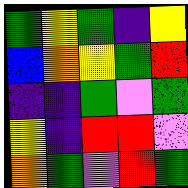[["green", "yellow", "green", "indigo", "yellow"], ["blue", "orange", "yellow", "green", "red"], ["indigo", "indigo", "green", "violet", "green"], ["yellow", "indigo", "red", "red", "violet"], ["orange", "green", "violet", "red", "green"]]